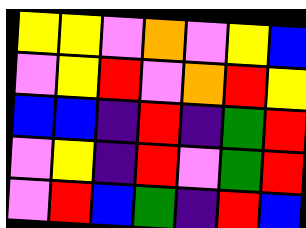[["yellow", "yellow", "violet", "orange", "violet", "yellow", "blue"], ["violet", "yellow", "red", "violet", "orange", "red", "yellow"], ["blue", "blue", "indigo", "red", "indigo", "green", "red"], ["violet", "yellow", "indigo", "red", "violet", "green", "red"], ["violet", "red", "blue", "green", "indigo", "red", "blue"]]